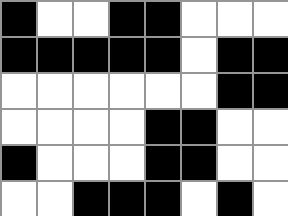[["black", "white", "white", "black", "black", "white", "white", "white"], ["black", "black", "black", "black", "black", "white", "black", "black"], ["white", "white", "white", "white", "white", "white", "black", "black"], ["white", "white", "white", "white", "black", "black", "white", "white"], ["black", "white", "white", "white", "black", "black", "white", "white"], ["white", "white", "black", "black", "black", "white", "black", "white"]]